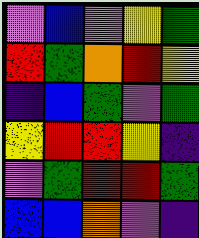[["violet", "blue", "violet", "yellow", "green"], ["red", "green", "orange", "red", "yellow"], ["indigo", "blue", "green", "violet", "green"], ["yellow", "red", "red", "yellow", "indigo"], ["violet", "green", "red", "red", "green"], ["blue", "blue", "orange", "violet", "indigo"]]